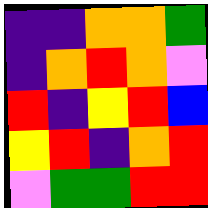[["indigo", "indigo", "orange", "orange", "green"], ["indigo", "orange", "red", "orange", "violet"], ["red", "indigo", "yellow", "red", "blue"], ["yellow", "red", "indigo", "orange", "red"], ["violet", "green", "green", "red", "red"]]